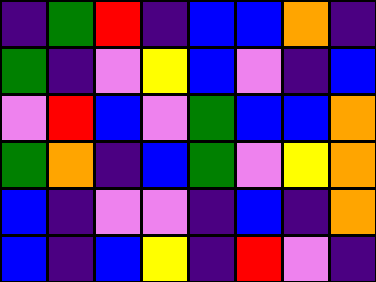[["indigo", "green", "red", "indigo", "blue", "blue", "orange", "indigo"], ["green", "indigo", "violet", "yellow", "blue", "violet", "indigo", "blue"], ["violet", "red", "blue", "violet", "green", "blue", "blue", "orange"], ["green", "orange", "indigo", "blue", "green", "violet", "yellow", "orange"], ["blue", "indigo", "violet", "violet", "indigo", "blue", "indigo", "orange"], ["blue", "indigo", "blue", "yellow", "indigo", "red", "violet", "indigo"]]